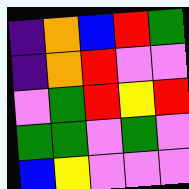[["indigo", "orange", "blue", "red", "green"], ["indigo", "orange", "red", "violet", "violet"], ["violet", "green", "red", "yellow", "red"], ["green", "green", "violet", "green", "violet"], ["blue", "yellow", "violet", "violet", "violet"]]